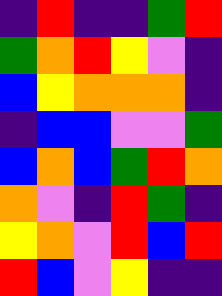[["indigo", "red", "indigo", "indigo", "green", "red"], ["green", "orange", "red", "yellow", "violet", "indigo"], ["blue", "yellow", "orange", "orange", "orange", "indigo"], ["indigo", "blue", "blue", "violet", "violet", "green"], ["blue", "orange", "blue", "green", "red", "orange"], ["orange", "violet", "indigo", "red", "green", "indigo"], ["yellow", "orange", "violet", "red", "blue", "red"], ["red", "blue", "violet", "yellow", "indigo", "indigo"]]